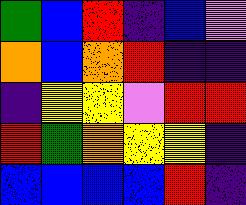[["green", "blue", "red", "indigo", "blue", "violet"], ["orange", "blue", "orange", "red", "indigo", "indigo"], ["indigo", "yellow", "yellow", "violet", "red", "red"], ["red", "green", "orange", "yellow", "yellow", "indigo"], ["blue", "blue", "blue", "blue", "red", "indigo"]]